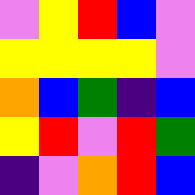[["violet", "yellow", "red", "blue", "violet"], ["yellow", "yellow", "yellow", "yellow", "violet"], ["orange", "blue", "green", "indigo", "blue"], ["yellow", "red", "violet", "red", "green"], ["indigo", "violet", "orange", "red", "blue"]]